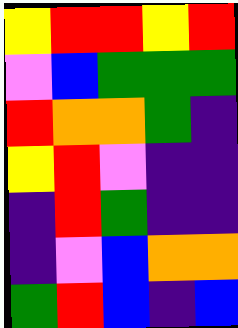[["yellow", "red", "red", "yellow", "red"], ["violet", "blue", "green", "green", "green"], ["red", "orange", "orange", "green", "indigo"], ["yellow", "red", "violet", "indigo", "indigo"], ["indigo", "red", "green", "indigo", "indigo"], ["indigo", "violet", "blue", "orange", "orange"], ["green", "red", "blue", "indigo", "blue"]]